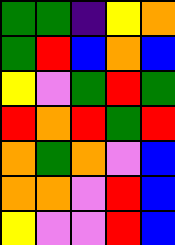[["green", "green", "indigo", "yellow", "orange"], ["green", "red", "blue", "orange", "blue"], ["yellow", "violet", "green", "red", "green"], ["red", "orange", "red", "green", "red"], ["orange", "green", "orange", "violet", "blue"], ["orange", "orange", "violet", "red", "blue"], ["yellow", "violet", "violet", "red", "blue"]]